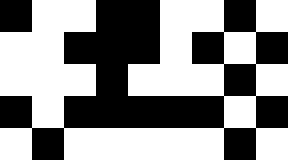[["black", "white", "white", "black", "black", "white", "white", "black", "white"], ["white", "white", "black", "black", "black", "white", "black", "white", "black"], ["white", "white", "white", "black", "white", "white", "white", "black", "white"], ["black", "white", "black", "black", "black", "black", "black", "white", "black"], ["white", "black", "white", "white", "white", "white", "white", "black", "white"]]